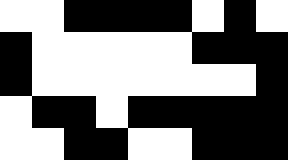[["white", "white", "black", "black", "black", "black", "white", "black", "white"], ["black", "white", "white", "white", "white", "white", "black", "black", "black"], ["black", "white", "white", "white", "white", "white", "white", "white", "black"], ["white", "black", "black", "white", "black", "black", "black", "black", "black"], ["white", "white", "black", "black", "white", "white", "black", "black", "black"]]